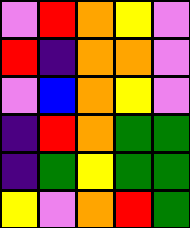[["violet", "red", "orange", "yellow", "violet"], ["red", "indigo", "orange", "orange", "violet"], ["violet", "blue", "orange", "yellow", "violet"], ["indigo", "red", "orange", "green", "green"], ["indigo", "green", "yellow", "green", "green"], ["yellow", "violet", "orange", "red", "green"]]